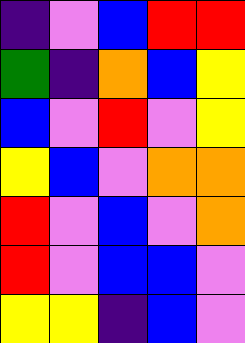[["indigo", "violet", "blue", "red", "red"], ["green", "indigo", "orange", "blue", "yellow"], ["blue", "violet", "red", "violet", "yellow"], ["yellow", "blue", "violet", "orange", "orange"], ["red", "violet", "blue", "violet", "orange"], ["red", "violet", "blue", "blue", "violet"], ["yellow", "yellow", "indigo", "blue", "violet"]]